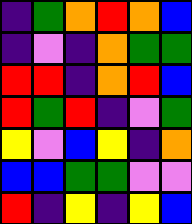[["indigo", "green", "orange", "red", "orange", "blue"], ["indigo", "violet", "indigo", "orange", "green", "green"], ["red", "red", "indigo", "orange", "red", "blue"], ["red", "green", "red", "indigo", "violet", "green"], ["yellow", "violet", "blue", "yellow", "indigo", "orange"], ["blue", "blue", "green", "green", "violet", "violet"], ["red", "indigo", "yellow", "indigo", "yellow", "blue"]]